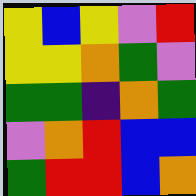[["yellow", "blue", "yellow", "violet", "red"], ["yellow", "yellow", "orange", "green", "violet"], ["green", "green", "indigo", "orange", "green"], ["violet", "orange", "red", "blue", "blue"], ["green", "red", "red", "blue", "orange"]]